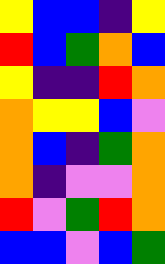[["yellow", "blue", "blue", "indigo", "yellow"], ["red", "blue", "green", "orange", "blue"], ["yellow", "indigo", "indigo", "red", "orange"], ["orange", "yellow", "yellow", "blue", "violet"], ["orange", "blue", "indigo", "green", "orange"], ["orange", "indigo", "violet", "violet", "orange"], ["red", "violet", "green", "red", "orange"], ["blue", "blue", "violet", "blue", "green"]]